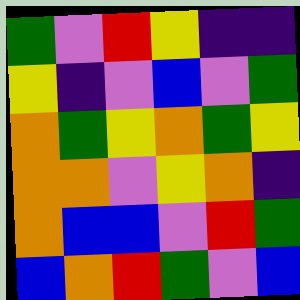[["green", "violet", "red", "yellow", "indigo", "indigo"], ["yellow", "indigo", "violet", "blue", "violet", "green"], ["orange", "green", "yellow", "orange", "green", "yellow"], ["orange", "orange", "violet", "yellow", "orange", "indigo"], ["orange", "blue", "blue", "violet", "red", "green"], ["blue", "orange", "red", "green", "violet", "blue"]]